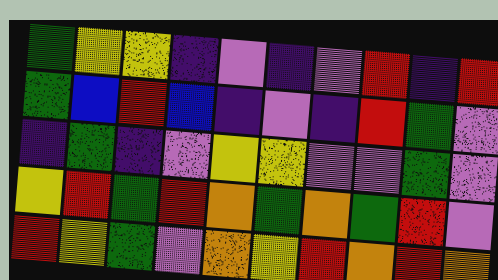[["green", "yellow", "yellow", "indigo", "violet", "indigo", "violet", "red", "indigo", "red"], ["green", "blue", "red", "blue", "indigo", "violet", "indigo", "red", "green", "violet"], ["indigo", "green", "indigo", "violet", "yellow", "yellow", "violet", "violet", "green", "violet"], ["yellow", "red", "green", "red", "orange", "green", "orange", "green", "red", "violet"], ["red", "yellow", "green", "violet", "orange", "yellow", "red", "orange", "red", "orange"]]